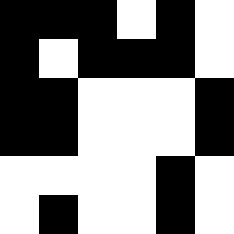[["black", "black", "black", "white", "black", "white"], ["black", "white", "black", "black", "black", "white"], ["black", "black", "white", "white", "white", "black"], ["black", "black", "white", "white", "white", "black"], ["white", "white", "white", "white", "black", "white"], ["white", "black", "white", "white", "black", "white"]]